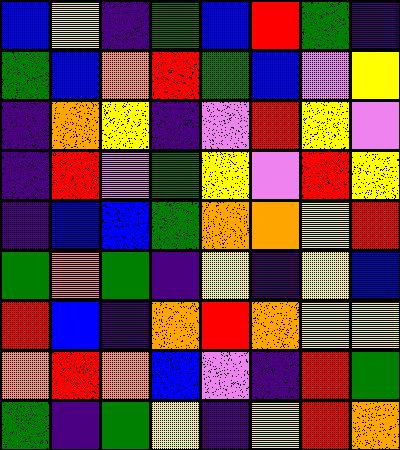[["blue", "yellow", "indigo", "green", "blue", "red", "green", "indigo"], ["green", "blue", "orange", "red", "green", "blue", "violet", "yellow"], ["indigo", "orange", "yellow", "indigo", "violet", "red", "yellow", "violet"], ["indigo", "red", "violet", "green", "yellow", "violet", "red", "yellow"], ["indigo", "blue", "blue", "green", "orange", "orange", "yellow", "red"], ["green", "orange", "green", "indigo", "yellow", "indigo", "yellow", "blue"], ["red", "blue", "indigo", "orange", "red", "orange", "yellow", "yellow"], ["orange", "red", "orange", "blue", "violet", "indigo", "red", "green"], ["green", "indigo", "green", "yellow", "indigo", "yellow", "red", "orange"]]